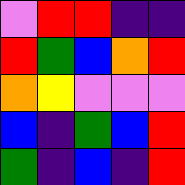[["violet", "red", "red", "indigo", "indigo"], ["red", "green", "blue", "orange", "red"], ["orange", "yellow", "violet", "violet", "violet"], ["blue", "indigo", "green", "blue", "red"], ["green", "indigo", "blue", "indigo", "red"]]